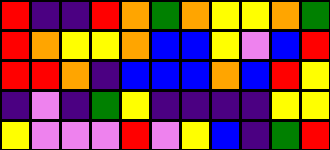[["red", "indigo", "indigo", "red", "orange", "green", "orange", "yellow", "yellow", "orange", "green"], ["red", "orange", "yellow", "yellow", "orange", "blue", "blue", "yellow", "violet", "blue", "red"], ["red", "red", "orange", "indigo", "blue", "blue", "blue", "orange", "blue", "red", "yellow"], ["indigo", "violet", "indigo", "green", "yellow", "indigo", "indigo", "indigo", "indigo", "yellow", "yellow"], ["yellow", "violet", "violet", "violet", "red", "violet", "yellow", "blue", "indigo", "green", "red"]]